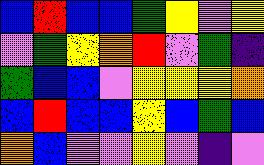[["blue", "red", "blue", "blue", "green", "yellow", "violet", "yellow"], ["violet", "green", "yellow", "orange", "red", "violet", "green", "indigo"], ["green", "blue", "blue", "violet", "yellow", "yellow", "yellow", "orange"], ["blue", "red", "blue", "blue", "yellow", "blue", "green", "blue"], ["orange", "blue", "violet", "violet", "yellow", "violet", "indigo", "violet"]]